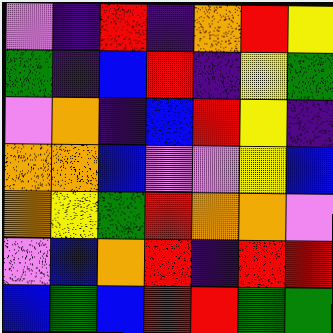[["violet", "indigo", "red", "indigo", "orange", "red", "yellow"], ["green", "indigo", "blue", "red", "indigo", "yellow", "green"], ["violet", "orange", "indigo", "blue", "red", "yellow", "indigo"], ["orange", "orange", "blue", "violet", "violet", "yellow", "blue"], ["orange", "yellow", "green", "red", "orange", "orange", "violet"], ["violet", "blue", "orange", "red", "indigo", "red", "red"], ["blue", "green", "blue", "red", "red", "green", "green"]]